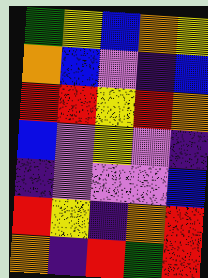[["green", "yellow", "blue", "orange", "yellow"], ["orange", "blue", "violet", "indigo", "blue"], ["red", "red", "yellow", "red", "orange"], ["blue", "violet", "yellow", "violet", "indigo"], ["indigo", "violet", "violet", "violet", "blue"], ["red", "yellow", "indigo", "orange", "red"], ["orange", "indigo", "red", "green", "red"]]